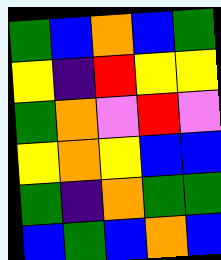[["green", "blue", "orange", "blue", "green"], ["yellow", "indigo", "red", "yellow", "yellow"], ["green", "orange", "violet", "red", "violet"], ["yellow", "orange", "yellow", "blue", "blue"], ["green", "indigo", "orange", "green", "green"], ["blue", "green", "blue", "orange", "blue"]]